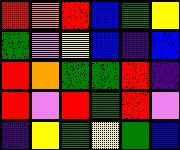[["red", "orange", "red", "blue", "green", "yellow"], ["green", "violet", "yellow", "blue", "indigo", "blue"], ["red", "orange", "green", "green", "red", "indigo"], ["red", "violet", "red", "green", "red", "violet"], ["indigo", "yellow", "green", "yellow", "green", "blue"]]